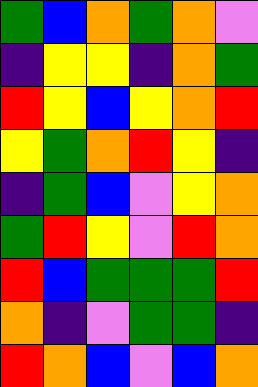[["green", "blue", "orange", "green", "orange", "violet"], ["indigo", "yellow", "yellow", "indigo", "orange", "green"], ["red", "yellow", "blue", "yellow", "orange", "red"], ["yellow", "green", "orange", "red", "yellow", "indigo"], ["indigo", "green", "blue", "violet", "yellow", "orange"], ["green", "red", "yellow", "violet", "red", "orange"], ["red", "blue", "green", "green", "green", "red"], ["orange", "indigo", "violet", "green", "green", "indigo"], ["red", "orange", "blue", "violet", "blue", "orange"]]